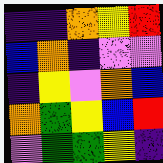[["indigo", "indigo", "orange", "yellow", "red"], ["blue", "orange", "indigo", "violet", "violet"], ["indigo", "yellow", "violet", "orange", "blue"], ["orange", "green", "yellow", "blue", "red"], ["violet", "green", "green", "yellow", "indigo"]]